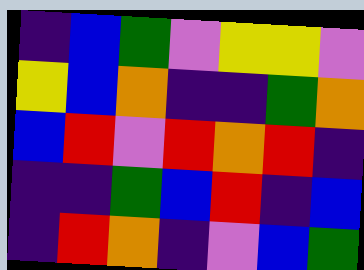[["indigo", "blue", "green", "violet", "yellow", "yellow", "violet"], ["yellow", "blue", "orange", "indigo", "indigo", "green", "orange"], ["blue", "red", "violet", "red", "orange", "red", "indigo"], ["indigo", "indigo", "green", "blue", "red", "indigo", "blue"], ["indigo", "red", "orange", "indigo", "violet", "blue", "green"]]